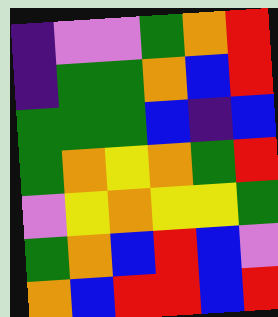[["indigo", "violet", "violet", "green", "orange", "red"], ["indigo", "green", "green", "orange", "blue", "red"], ["green", "green", "green", "blue", "indigo", "blue"], ["green", "orange", "yellow", "orange", "green", "red"], ["violet", "yellow", "orange", "yellow", "yellow", "green"], ["green", "orange", "blue", "red", "blue", "violet"], ["orange", "blue", "red", "red", "blue", "red"]]